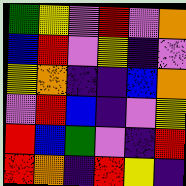[["green", "yellow", "violet", "red", "violet", "orange"], ["blue", "red", "violet", "yellow", "indigo", "violet"], ["yellow", "orange", "indigo", "indigo", "blue", "orange"], ["violet", "red", "blue", "indigo", "violet", "yellow"], ["red", "blue", "green", "violet", "indigo", "red"], ["red", "orange", "indigo", "red", "yellow", "indigo"]]